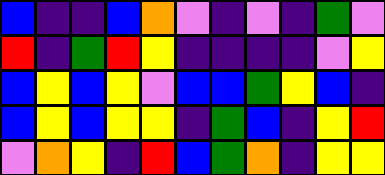[["blue", "indigo", "indigo", "blue", "orange", "violet", "indigo", "violet", "indigo", "green", "violet"], ["red", "indigo", "green", "red", "yellow", "indigo", "indigo", "indigo", "indigo", "violet", "yellow"], ["blue", "yellow", "blue", "yellow", "violet", "blue", "blue", "green", "yellow", "blue", "indigo"], ["blue", "yellow", "blue", "yellow", "yellow", "indigo", "green", "blue", "indigo", "yellow", "red"], ["violet", "orange", "yellow", "indigo", "red", "blue", "green", "orange", "indigo", "yellow", "yellow"]]